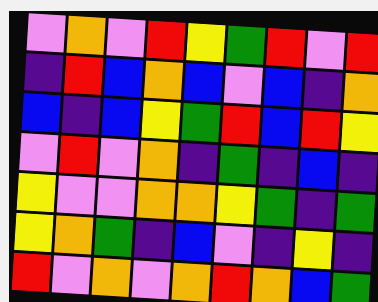[["violet", "orange", "violet", "red", "yellow", "green", "red", "violet", "red"], ["indigo", "red", "blue", "orange", "blue", "violet", "blue", "indigo", "orange"], ["blue", "indigo", "blue", "yellow", "green", "red", "blue", "red", "yellow"], ["violet", "red", "violet", "orange", "indigo", "green", "indigo", "blue", "indigo"], ["yellow", "violet", "violet", "orange", "orange", "yellow", "green", "indigo", "green"], ["yellow", "orange", "green", "indigo", "blue", "violet", "indigo", "yellow", "indigo"], ["red", "violet", "orange", "violet", "orange", "red", "orange", "blue", "green"]]